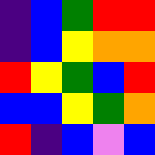[["indigo", "blue", "green", "red", "red"], ["indigo", "blue", "yellow", "orange", "orange"], ["red", "yellow", "green", "blue", "red"], ["blue", "blue", "yellow", "green", "orange"], ["red", "indigo", "blue", "violet", "blue"]]